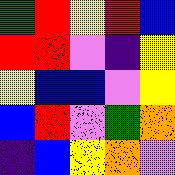[["green", "red", "yellow", "red", "blue"], ["red", "red", "violet", "indigo", "yellow"], ["yellow", "blue", "blue", "violet", "yellow"], ["blue", "red", "violet", "green", "orange"], ["indigo", "blue", "yellow", "orange", "violet"]]